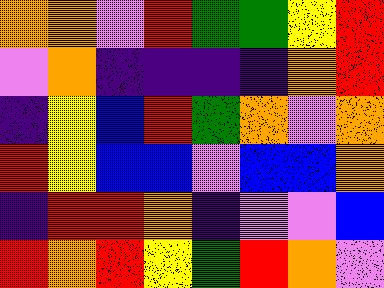[["orange", "orange", "violet", "red", "green", "green", "yellow", "red"], ["violet", "orange", "indigo", "indigo", "indigo", "indigo", "orange", "red"], ["indigo", "yellow", "blue", "red", "green", "orange", "violet", "orange"], ["red", "yellow", "blue", "blue", "violet", "blue", "blue", "orange"], ["indigo", "red", "red", "orange", "indigo", "violet", "violet", "blue"], ["red", "orange", "red", "yellow", "green", "red", "orange", "violet"]]